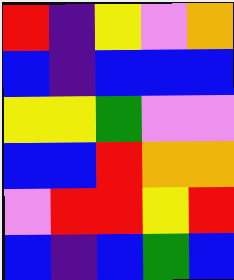[["red", "indigo", "yellow", "violet", "orange"], ["blue", "indigo", "blue", "blue", "blue"], ["yellow", "yellow", "green", "violet", "violet"], ["blue", "blue", "red", "orange", "orange"], ["violet", "red", "red", "yellow", "red"], ["blue", "indigo", "blue", "green", "blue"]]